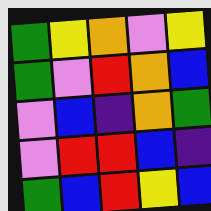[["green", "yellow", "orange", "violet", "yellow"], ["green", "violet", "red", "orange", "blue"], ["violet", "blue", "indigo", "orange", "green"], ["violet", "red", "red", "blue", "indigo"], ["green", "blue", "red", "yellow", "blue"]]